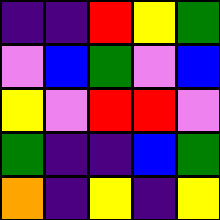[["indigo", "indigo", "red", "yellow", "green"], ["violet", "blue", "green", "violet", "blue"], ["yellow", "violet", "red", "red", "violet"], ["green", "indigo", "indigo", "blue", "green"], ["orange", "indigo", "yellow", "indigo", "yellow"]]